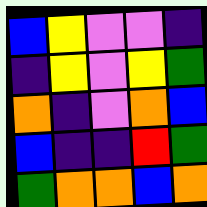[["blue", "yellow", "violet", "violet", "indigo"], ["indigo", "yellow", "violet", "yellow", "green"], ["orange", "indigo", "violet", "orange", "blue"], ["blue", "indigo", "indigo", "red", "green"], ["green", "orange", "orange", "blue", "orange"]]